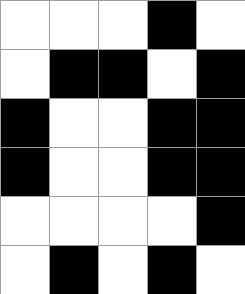[["white", "white", "white", "black", "white"], ["white", "black", "black", "white", "black"], ["black", "white", "white", "black", "black"], ["black", "white", "white", "black", "black"], ["white", "white", "white", "white", "black"], ["white", "black", "white", "black", "white"]]